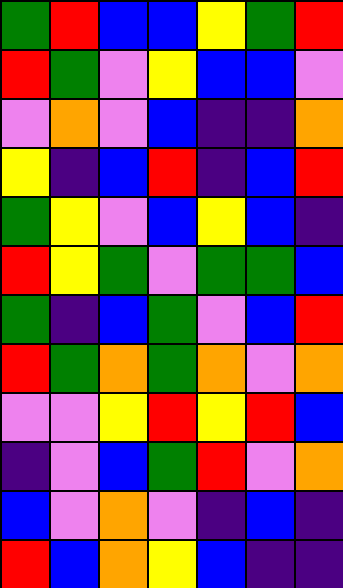[["green", "red", "blue", "blue", "yellow", "green", "red"], ["red", "green", "violet", "yellow", "blue", "blue", "violet"], ["violet", "orange", "violet", "blue", "indigo", "indigo", "orange"], ["yellow", "indigo", "blue", "red", "indigo", "blue", "red"], ["green", "yellow", "violet", "blue", "yellow", "blue", "indigo"], ["red", "yellow", "green", "violet", "green", "green", "blue"], ["green", "indigo", "blue", "green", "violet", "blue", "red"], ["red", "green", "orange", "green", "orange", "violet", "orange"], ["violet", "violet", "yellow", "red", "yellow", "red", "blue"], ["indigo", "violet", "blue", "green", "red", "violet", "orange"], ["blue", "violet", "orange", "violet", "indigo", "blue", "indigo"], ["red", "blue", "orange", "yellow", "blue", "indigo", "indigo"]]